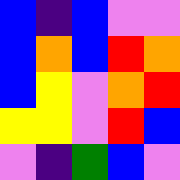[["blue", "indigo", "blue", "violet", "violet"], ["blue", "orange", "blue", "red", "orange"], ["blue", "yellow", "violet", "orange", "red"], ["yellow", "yellow", "violet", "red", "blue"], ["violet", "indigo", "green", "blue", "violet"]]